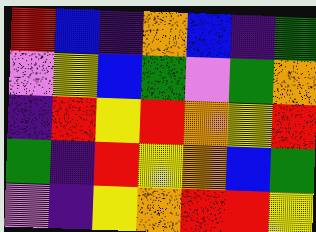[["red", "blue", "indigo", "orange", "blue", "indigo", "green"], ["violet", "yellow", "blue", "green", "violet", "green", "orange"], ["indigo", "red", "yellow", "red", "orange", "yellow", "red"], ["green", "indigo", "red", "yellow", "orange", "blue", "green"], ["violet", "indigo", "yellow", "orange", "red", "red", "yellow"]]